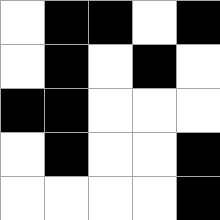[["white", "black", "black", "white", "black"], ["white", "black", "white", "black", "white"], ["black", "black", "white", "white", "white"], ["white", "black", "white", "white", "black"], ["white", "white", "white", "white", "black"]]